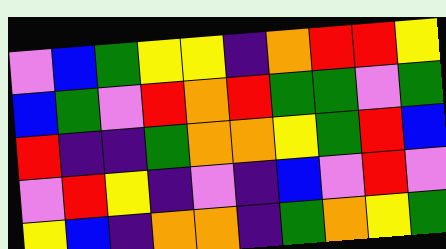[["violet", "blue", "green", "yellow", "yellow", "indigo", "orange", "red", "red", "yellow"], ["blue", "green", "violet", "red", "orange", "red", "green", "green", "violet", "green"], ["red", "indigo", "indigo", "green", "orange", "orange", "yellow", "green", "red", "blue"], ["violet", "red", "yellow", "indigo", "violet", "indigo", "blue", "violet", "red", "violet"], ["yellow", "blue", "indigo", "orange", "orange", "indigo", "green", "orange", "yellow", "green"]]